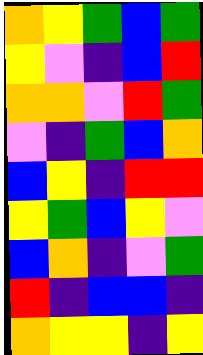[["orange", "yellow", "green", "blue", "green"], ["yellow", "violet", "indigo", "blue", "red"], ["orange", "orange", "violet", "red", "green"], ["violet", "indigo", "green", "blue", "orange"], ["blue", "yellow", "indigo", "red", "red"], ["yellow", "green", "blue", "yellow", "violet"], ["blue", "orange", "indigo", "violet", "green"], ["red", "indigo", "blue", "blue", "indigo"], ["orange", "yellow", "yellow", "indigo", "yellow"]]